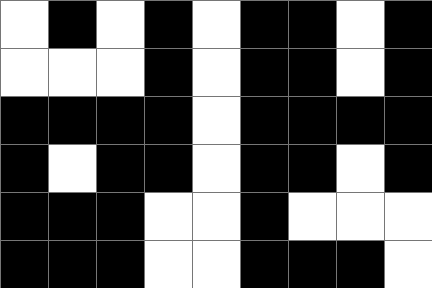[["white", "black", "white", "black", "white", "black", "black", "white", "black"], ["white", "white", "white", "black", "white", "black", "black", "white", "black"], ["black", "black", "black", "black", "white", "black", "black", "black", "black"], ["black", "white", "black", "black", "white", "black", "black", "white", "black"], ["black", "black", "black", "white", "white", "black", "white", "white", "white"], ["black", "black", "black", "white", "white", "black", "black", "black", "white"]]